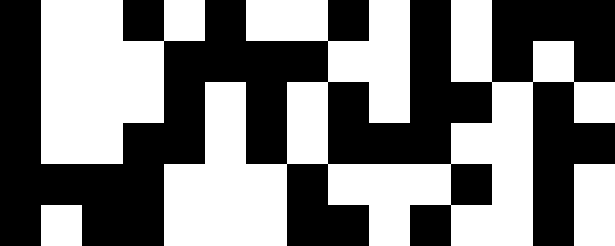[["black", "white", "white", "black", "white", "black", "white", "white", "black", "white", "black", "white", "black", "black", "black"], ["black", "white", "white", "white", "black", "black", "black", "black", "white", "white", "black", "white", "black", "white", "black"], ["black", "white", "white", "white", "black", "white", "black", "white", "black", "white", "black", "black", "white", "black", "white"], ["black", "white", "white", "black", "black", "white", "black", "white", "black", "black", "black", "white", "white", "black", "black"], ["black", "black", "black", "black", "white", "white", "white", "black", "white", "white", "white", "black", "white", "black", "white"], ["black", "white", "black", "black", "white", "white", "white", "black", "black", "white", "black", "white", "white", "black", "white"]]